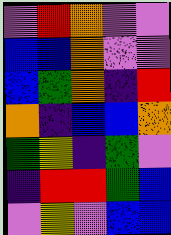[["violet", "red", "orange", "violet", "violet"], ["blue", "blue", "orange", "violet", "violet"], ["blue", "green", "orange", "indigo", "red"], ["orange", "indigo", "blue", "blue", "orange"], ["green", "yellow", "indigo", "green", "violet"], ["indigo", "red", "red", "green", "blue"], ["violet", "yellow", "violet", "blue", "blue"]]